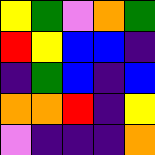[["yellow", "green", "violet", "orange", "green"], ["red", "yellow", "blue", "blue", "indigo"], ["indigo", "green", "blue", "indigo", "blue"], ["orange", "orange", "red", "indigo", "yellow"], ["violet", "indigo", "indigo", "indigo", "orange"]]